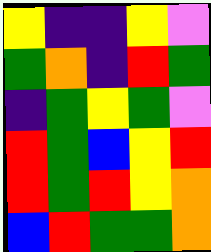[["yellow", "indigo", "indigo", "yellow", "violet"], ["green", "orange", "indigo", "red", "green"], ["indigo", "green", "yellow", "green", "violet"], ["red", "green", "blue", "yellow", "red"], ["red", "green", "red", "yellow", "orange"], ["blue", "red", "green", "green", "orange"]]